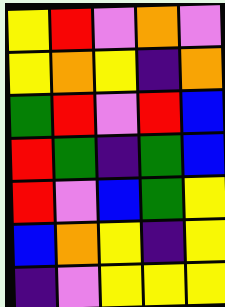[["yellow", "red", "violet", "orange", "violet"], ["yellow", "orange", "yellow", "indigo", "orange"], ["green", "red", "violet", "red", "blue"], ["red", "green", "indigo", "green", "blue"], ["red", "violet", "blue", "green", "yellow"], ["blue", "orange", "yellow", "indigo", "yellow"], ["indigo", "violet", "yellow", "yellow", "yellow"]]